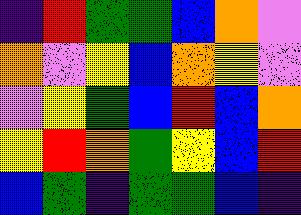[["indigo", "red", "green", "green", "blue", "orange", "violet"], ["orange", "violet", "yellow", "blue", "orange", "yellow", "violet"], ["violet", "yellow", "green", "blue", "red", "blue", "orange"], ["yellow", "red", "orange", "green", "yellow", "blue", "red"], ["blue", "green", "indigo", "green", "green", "blue", "indigo"]]